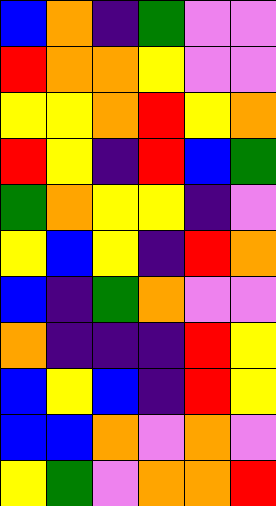[["blue", "orange", "indigo", "green", "violet", "violet"], ["red", "orange", "orange", "yellow", "violet", "violet"], ["yellow", "yellow", "orange", "red", "yellow", "orange"], ["red", "yellow", "indigo", "red", "blue", "green"], ["green", "orange", "yellow", "yellow", "indigo", "violet"], ["yellow", "blue", "yellow", "indigo", "red", "orange"], ["blue", "indigo", "green", "orange", "violet", "violet"], ["orange", "indigo", "indigo", "indigo", "red", "yellow"], ["blue", "yellow", "blue", "indigo", "red", "yellow"], ["blue", "blue", "orange", "violet", "orange", "violet"], ["yellow", "green", "violet", "orange", "orange", "red"]]